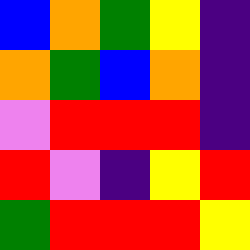[["blue", "orange", "green", "yellow", "indigo"], ["orange", "green", "blue", "orange", "indigo"], ["violet", "red", "red", "red", "indigo"], ["red", "violet", "indigo", "yellow", "red"], ["green", "red", "red", "red", "yellow"]]